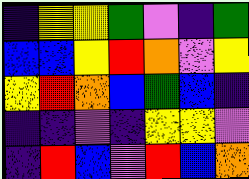[["indigo", "yellow", "yellow", "green", "violet", "indigo", "green"], ["blue", "blue", "yellow", "red", "orange", "violet", "yellow"], ["yellow", "red", "orange", "blue", "green", "blue", "indigo"], ["indigo", "indigo", "violet", "indigo", "yellow", "yellow", "violet"], ["indigo", "red", "blue", "violet", "red", "blue", "orange"]]